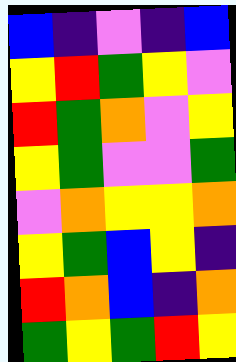[["blue", "indigo", "violet", "indigo", "blue"], ["yellow", "red", "green", "yellow", "violet"], ["red", "green", "orange", "violet", "yellow"], ["yellow", "green", "violet", "violet", "green"], ["violet", "orange", "yellow", "yellow", "orange"], ["yellow", "green", "blue", "yellow", "indigo"], ["red", "orange", "blue", "indigo", "orange"], ["green", "yellow", "green", "red", "yellow"]]